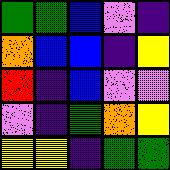[["green", "green", "blue", "violet", "indigo"], ["orange", "blue", "blue", "indigo", "yellow"], ["red", "indigo", "blue", "violet", "violet"], ["violet", "indigo", "green", "orange", "yellow"], ["yellow", "yellow", "indigo", "green", "green"]]